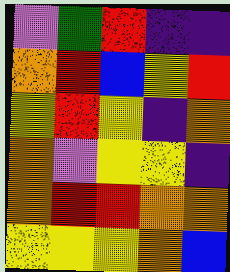[["violet", "green", "red", "indigo", "indigo"], ["orange", "red", "blue", "yellow", "red"], ["yellow", "red", "yellow", "indigo", "orange"], ["orange", "violet", "yellow", "yellow", "indigo"], ["orange", "red", "red", "orange", "orange"], ["yellow", "yellow", "yellow", "orange", "blue"]]